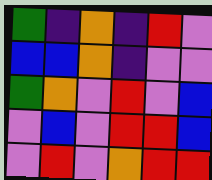[["green", "indigo", "orange", "indigo", "red", "violet"], ["blue", "blue", "orange", "indigo", "violet", "violet"], ["green", "orange", "violet", "red", "violet", "blue"], ["violet", "blue", "violet", "red", "red", "blue"], ["violet", "red", "violet", "orange", "red", "red"]]